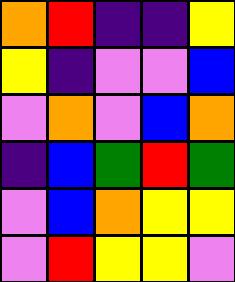[["orange", "red", "indigo", "indigo", "yellow"], ["yellow", "indigo", "violet", "violet", "blue"], ["violet", "orange", "violet", "blue", "orange"], ["indigo", "blue", "green", "red", "green"], ["violet", "blue", "orange", "yellow", "yellow"], ["violet", "red", "yellow", "yellow", "violet"]]